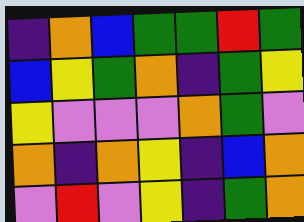[["indigo", "orange", "blue", "green", "green", "red", "green"], ["blue", "yellow", "green", "orange", "indigo", "green", "yellow"], ["yellow", "violet", "violet", "violet", "orange", "green", "violet"], ["orange", "indigo", "orange", "yellow", "indigo", "blue", "orange"], ["violet", "red", "violet", "yellow", "indigo", "green", "orange"]]